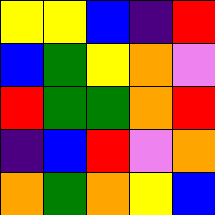[["yellow", "yellow", "blue", "indigo", "red"], ["blue", "green", "yellow", "orange", "violet"], ["red", "green", "green", "orange", "red"], ["indigo", "blue", "red", "violet", "orange"], ["orange", "green", "orange", "yellow", "blue"]]